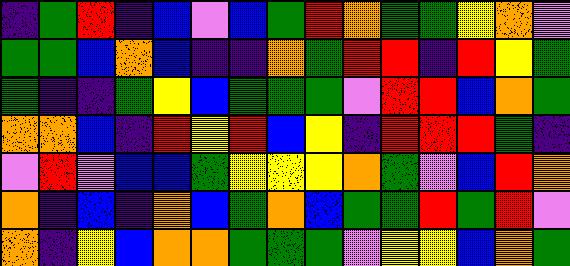[["indigo", "green", "red", "indigo", "blue", "violet", "blue", "green", "red", "orange", "green", "green", "yellow", "orange", "violet"], ["green", "green", "blue", "orange", "blue", "indigo", "indigo", "orange", "green", "red", "red", "indigo", "red", "yellow", "green"], ["green", "indigo", "indigo", "green", "yellow", "blue", "green", "green", "green", "violet", "red", "red", "blue", "orange", "green"], ["orange", "orange", "blue", "indigo", "red", "yellow", "red", "blue", "yellow", "indigo", "red", "red", "red", "green", "indigo"], ["violet", "red", "violet", "blue", "blue", "green", "yellow", "yellow", "yellow", "orange", "green", "violet", "blue", "red", "orange"], ["orange", "indigo", "blue", "indigo", "orange", "blue", "green", "orange", "blue", "green", "green", "red", "green", "red", "violet"], ["orange", "indigo", "yellow", "blue", "orange", "orange", "green", "green", "green", "violet", "yellow", "yellow", "blue", "orange", "green"]]